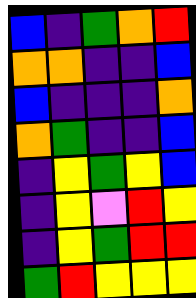[["blue", "indigo", "green", "orange", "red"], ["orange", "orange", "indigo", "indigo", "blue"], ["blue", "indigo", "indigo", "indigo", "orange"], ["orange", "green", "indigo", "indigo", "blue"], ["indigo", "yellow", "green", "yellow", "blue"], ["indigo", "yellow", "violet", "red", "yellow"], ["indigo", "yellow", "green", "red", "red"], ["green", "red", "yellow", "yellow", "yellow"]]